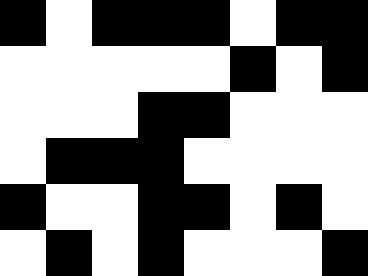[["black", "white", "black", "black", "black", "white", "black", "black"], ["white", "white", "white", "white", "white", "black", "white", "black"], ["white", "white", "white", "black", "black", "white", "white", "white"], ["white", "black", "black", "black", "white", "white", "white", "white"], ["black", "white", "white", "black", "black", "white", "black", "white"], ["white", "black", "white", "black", "white", "white", "white", "black"]]